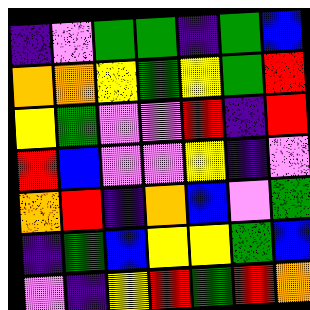[["indigo", "violet", "green", "green", "indigo", "green", "blue"], ["orange", "orange", "yellow", "green", "yellow", "green", "red"], ["yellow", "green", "violet", "violet", "red", "indigo", "red"], ["red", "blue", "violet", "violet", "yellow", "indigo", "violet"], ["orange", "red", "indigo", "orange", "blue", "violet", "green"], ["indigo", "green", "blue", "yellow", "yellow", "green", "blue"], ["violet", "indigo", "yellow", "red", "green", "red", "orange"]]